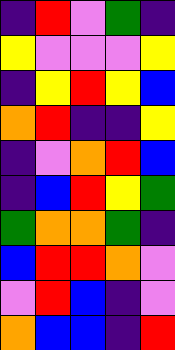[["indigo", "red", "violet", "green", "indigo"], ["yellow", "violet", "violet", "violet", "yellow"], ["indigo", "yellow", "red", "yellow", "blue"], ["orange", "red", "indigo", "indigo", "yellow"], ["indigo", "violet", "orange", "red", "blue"], ["indigo", "blue", "red", "yellow", "green"], ["green", "orange", "orange", "green", "indigo"], ["blue", "red", "red", "orange", "violet"], ["violet", "red", "blue", "indigo", "violet"], ["orange", "blue", "blue", "indigo", "red"]]